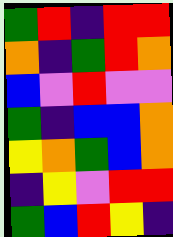[["green", "red", "indigo", "red", "red"], ["orange", "indigo", "green", "red", "orange"], ["blue", "violet", "red", "violet", "violet"], ["green", "indigo", "blue", "blue", "orange"], ["yellow", "orange", "green", "blue", "orange"], ["indigo", "yellow", "violet", "red", "red"], ["green", "blue", "red", "yellow", "indigo"]]